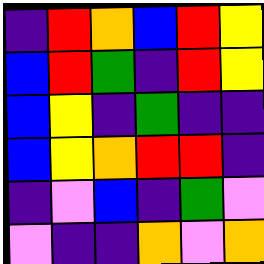[["indigo", "red", "orange", "blue", "red", "yellow"], ["blue", "red", "green", "indigo", "red", "yellow"], ["blue", "yellow", "indigo", "green", "indigo", "indigo"], ["blue", "yellow", "orange", "red", "red", "indigo"], ["indigo", "violet", "blue", "indigo", "green", "violet"], ["violet", "indigo", "indigo", "orange", "violet", "orange"]]